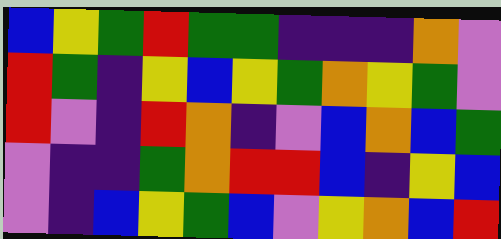[["blue", "yellow", "green", "red", "green", "green", "indigo", "indigo", "indigo", "orange", "violet"], ["red", "green", "indigo", "yellow", "blue", "yellow", "green", "orange", "yellow", "green", "violet"], ["red", "violet", "indigo", "red", "orange", "indigo", "violet", "blue", "orange", "blue", "green"], ["violet", "indigo", "indigo", "green", "orange", "red", "red", "blue", "indigo", "yellow", "blue"], ["violet", "indigo", "blue", "yellow", "green", "blue", "violet", "yellow", "orange", "blue", "red"]]